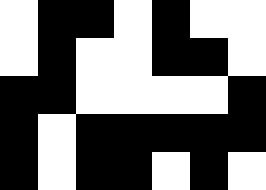[["white", "black", "black", "white", "black", "white", "white"], ["white", "black", "white", "white", "black", "black", "white"], ["black", "black", "white", "white", "white", "white", "black"], ["black", "white", "black", "black", "black", "black", "black"], ["black", "white", "black", "black", "white", "black", "white"]]